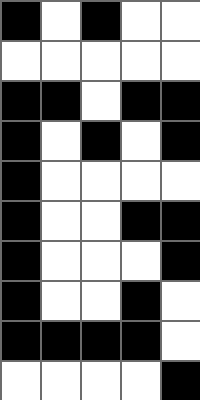[["black", "white", "black", "white", "white"], ["white", "white", "white", "white", "white"], ["black", "black", "white", "black", "black"], ["black", "white", "black", "white", "black"], ["black", "white", "white", "white", "white"], ["black", "white", "white", "black", "black"], ["black", "white", "white", "white", "black"], ["black", "white", "white", "black", "white"], ["black", "black", "black", "black", "white"], ["white", "white", "white", "white", "black"]]